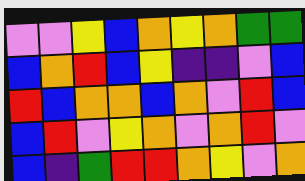[["violet", "violet", "yellow", "blue", "orange", "yellow", "orange", "green", "green"], ["blue", "orange", "red", "blue", "yellow", "indigo", "indigo", "violet", "blue"], ["red", "blue", "orange", "orange", "blue", "orange", "violet", "red", "blue"], ["blue", "red", "violet", "yellow", "orange", "violet", "orange", "red", "violet"], ["blue", "indigo", "green", "red", "red", "orange", "yellow", "violet", "orange"]]